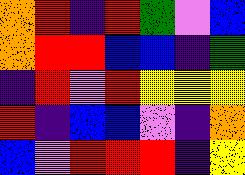[["orange", "red", "indigo", "red", "green", "violet", "blue"], ["orange", "red", "red", "blue", "blue", "indigo", "green"], ["indigo", "red", "violet", "red", "yellow", "yellow", "yellow"], ["red", "indigo", "blue", "blue", "violet", "indigo", "orange"], ["blue", "violet", "red", "red", "red", "indigo", "yellow"]]